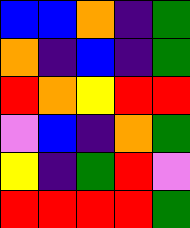[["blue", "blue", "orange", "indigo", "green"], ["orange", "indigo", "blue", "indigo", "green"], ["red", "orange", "yellow", "red", "red"], ["violet", "blue", "indigo", "orange", "green"], ["yellow", "indigo", "green", "red", "violet"], ["red", "red", "red", "red", "green"]]